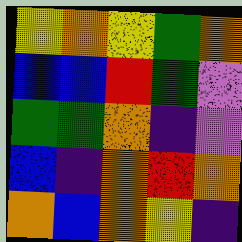[["yellow", "orange", "yellow", "green", "orange"], ["blue", "blue", "red", "green", "violet"], ["green", "green", "orange", "indigo", "violet"], ["blue", "indigo", "orange", "red", "orange"], ["orange", "blue", "orange", "yellow", "indigo"]]